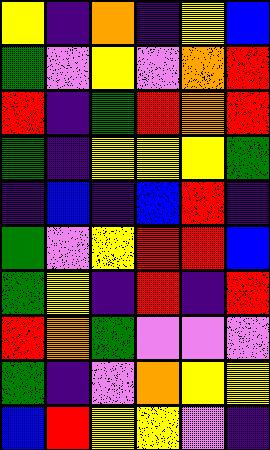[["yellow", "indigo", "orange", "indigo", "yellow", "blue"], ["green", "violet", "yellow", "violet", "orange", "red"], ["red", "indigo", "green", "red", "orange", "red"], ["green", "indigo", "yellow", "yellow", "yellow", "green"], ["indigo", "blue", "indigo", "blue", "red", "indigo"], ["green", "violet", "yellow", "red", "red", "blue"], ["green", "yellow", "indigo", "red", "indigo", "red"], ["red", "orange", "green", "violet", "violet", "violet"], ["green", "indigo", "violet", "orange", "yellow", "yellow"], ["blue", "red", "yellow", "yellow", "violet", "indigo"]]